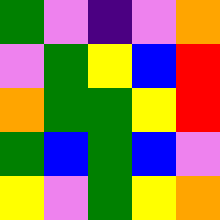[["green", "violet", "indigo", "violet", "orange"], ["violet", "green", "yellow", "blue", "red"], ["orange", "green", "green", "yellow", "red"], ["green", "blue", "green", "blue", "violet"], ["yellow", "violet", "green", "yellow", "orange"]]